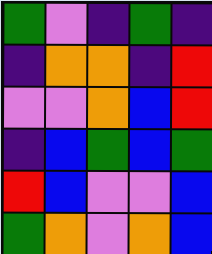[["green", "violet", "indigo", "green", "indigo"], ["indigo", "orange", "orange", "indigo", "red"], ["violet", "violet", "orange", "blue", "red"], ["indigo", "blue", "green", "blue", "green"], ["red", "blue", "violet", "violet", "blue"], ["green", "orange", "violet", "orange", "blue"]]